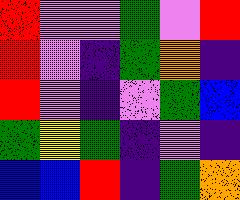[["red", "violet", "violet", "green", "violet", "red"], ["red", "violet", "indigo", "green", "orange", "indigo"], ["red", "violet", "indigo", "violet", "green", "blue"], ["green", "yellow", "green", "indigo", "violet", "indigo"], ["blue", "blue", "red", "indigo", "green", "orange"]]